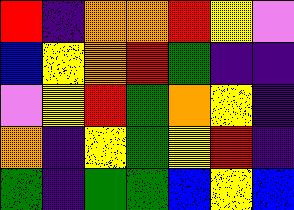[["red", "indigo", "orange", "orange", "red", "yellow", "violet"], ["blue", "yellow", "orange", "red", "green", "indigo", "indigo"], ["violet", "yellow", "red", "green", "orange", "yellow", "indigo"], ["orange", "indigo", "yellow", "green", "yellow", "red", "indigo"], ["green", "indigo", "green", "green", "blue", "yellow", "blue"]]